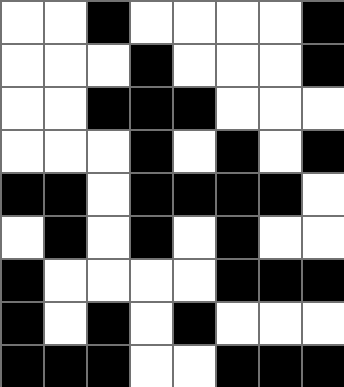[["white", "white", "black", "white", "white", "white", "white", "black"], ["white", "white", "white", "black", "white", "white", "white", "black"], ["white", "white", "black", "black", "black", "white", "white", "white"], ["white", "white", "white", "black", "white", "black", "white", "black"], ["black", "black", "white", "black", "black", "black", "black", "white"], ["white", "black", "white", "black", "white", "black", "white", "white"], ["black", "white", "white", "white", "white", "black", "black", "black"], ["black", "white", "black", "white", "black", "white", "white", "white"], ["black", "black", "black", "white", "white", "black", "black", "black"]]